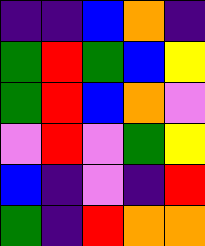[["indigo", "indigo", "blue", "orange", "indigo"], ["green", "red", "green", "blue", "yellow"], ["green", "red", "blue", "orange", "violet"], ["violet", "red", "violet", "green", "yellow"], ["blue", "indigo", "violet", "indigo", "red"], ["green", "indigo", "red", "orange", "orange"]]